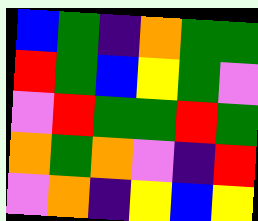[["blue", "green", "indigo", "orange", "green", "green"], ["red", "green", "blue", "yellow", "green", "violet"], ["violet", "red", "green", "green", "red", "green"], ["orange", "green", "orange", "violet", "indigo", "red"], ["violet", "orange", "indigo", "yellow", "blue", "yellow"]]